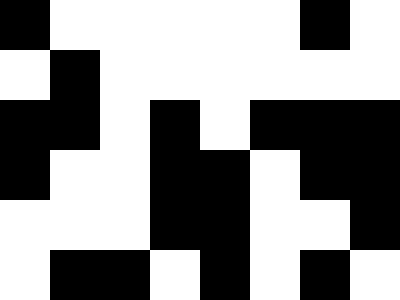[["black", "white", "white", "white", "white", "white", "black", "white"], ["white", "black", "white", "white", "white", "white", "white", "white"], ["black", "black", "white", "black", "white", "black", "black", "black"], ["black", "white", "white", "black", "black", "white", "black", "black"], ["white", "white", "white", "black", "black", "white", "white", "black"], ["white", "black", "black", "white", "black", "white", "black", "white"]]